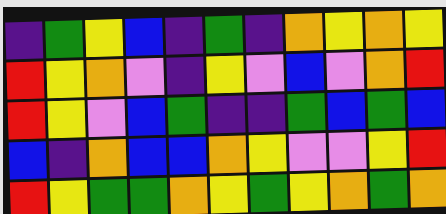[["indigo", "green", "yellow", "blue", "indigo", "green", "indigo", "orange", "yellow", "orange", "yellow"], ["red", "yellow", "orange", "violet", "indigo", "yellow", "violet", "blue", "violet", "orange", "red"], ["red", "yellow", "violet", "blue", "green", "indigo", "indigo", "green", "blue", "green", "blue"], ["blue", "indigo", "orange", "blue", "blue", "orange", "yellow", "violet", "violet", "yellow", "red"], ["red", "yellow", "green", "green", "orange", "yellow", "green", "yellow", "orange", "green", "orange"]]